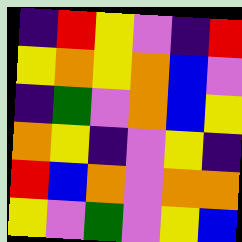[["indigo", "red", "yellow", "violet", "indigo", "red"], ["yellow", "orange", "yellow", "orange", "blue", "violet"], ["indigo", "green", "violet", "orange", "blue", "yellow"], ["orange", "yellow", "indigo", "violet", "yellow", "indigo"], ["red", "blue", "orange", "violet", "orange", "orange"], ["yellow", "violet", "green", "violet", "yellow", "blue"]]